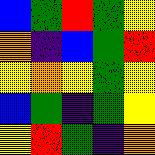[["blue", "green", "red", "green", "yellow"], ["orange", "indigo", "blue", "green", "red"], ["yellow", "orange", "yellow", "green", "yellow"], ["blue", "green", "indigo", "green", "yellow"], ["yellow", "red", "green", "indigo", "orange"]]